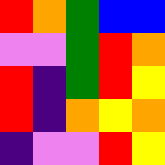[["red", "orange", "green", "blue", "blue"], ["violet", "violet", "green", "red", "orange"], ["red", "indigo", "green", "red", "yellow"], ["red", "indigo", "orange", "yellow", "orange"], ["indigo", "violet", "violet", "red", "yellow"]]